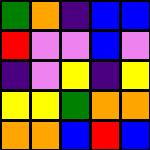[["green", "orange", "indigo", "blue", "blue"], ["red", "violet", "violet", "blue", "violet"], ["indigo", "violet", "yellow", "indigo", "yellow"], ["yellow", "yellow", "green", "orange", "orange"], ["orange", "orange", "blue", "red", "blue"]]